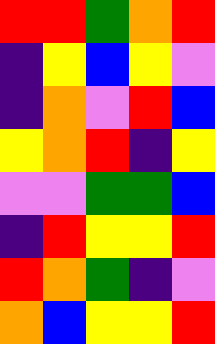[["red", "red", "green", "orange", "red"], ["indigo", "yellow", "blue", "yellow", "violet"], ["indigo", "orange", "violet", "red", "blue"], ["yellow", "orange", "red", "indigo", "yellow"], ["violet", "violet", "green", "green", "blue"], ["indigo", "red", "yellow", "yellow", "red"], ["red", "orange", "green", "indigo", "violet"], ["orange", "blue", "yellow", "yellow", "red"]]